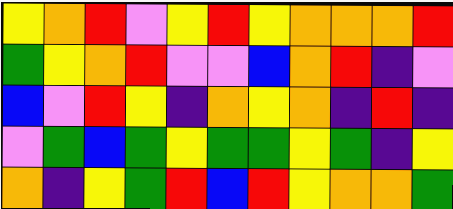[["yellow", "orange", "red", "violet", "yellow", "red", "yellow", "orange", "orange", "orange", "red"], ["green", "yellow", "orange", "red", "violet", "violet", "blue", "orange", "red", "indigo", "violet"], ["blue", "violet", "red", "yellow", "indigo", "orange", "yellow", "orange", "indigo", "red", "indigo"], ["violet", "green", "blue", "green", "yellow", "green", "green", "yellow", "green", "indigo", "yellow"], ["orange", "indigo", "yellow", "green", "red", "blue", "red", "yellow", "orange", "orange", "green"]]